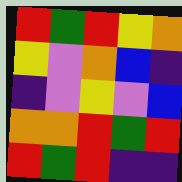[["red", "green", "red", "yellow", "orange"], ["yellow", "violet", "orange", "blue", "indigo"], ["indigo", "violet", "yellow", "violet", "blue"], ["orange", "orange", "red", "green", "red"], ["red", "green", "red", "indigo", "indigo"]]